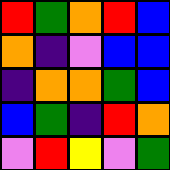[["red", "green", "orange", "red", "blue"], ["orange", "indigo", "violet", "blue", "blue"], ["indigo", "orange", "orange", "green", "blue"], ["blue", "green", "indigo", "red", "orange"], ["violet", "red", "yellow", "violet", "green"]]